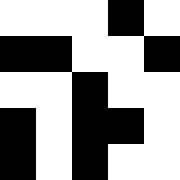[["white", "white", "white", "black", "white"], ["black", "black", "white", "white", "black"], ["white", "white", "black", "white", "white"], ["black", "white", "black", "black", "white"], ["black", "white", "black", "white", "white"]]